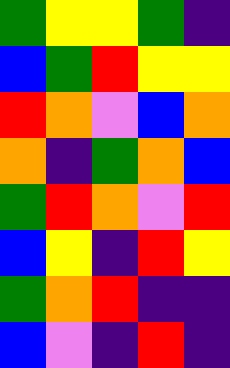[["green", "yellow", "yellow", "green", "indigo"], ["blue", "green", "red", "yellow", "yellow"], ["red", "orange", "violet", "blue", "orange"], ["orange", "indigo", "green", "orange", "blue"], ["green", "red", "orange", "violet", "red"], ["blue", "yellow", "indigo", "red", "yellow"], ["green", "orange", "red", "indigo", "indigo"], ["blue", "violet", "indigo", "red", "indigo"]]